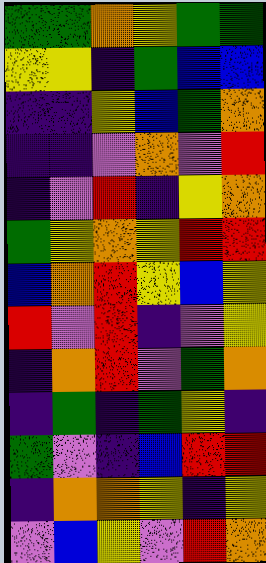[["green", "green", "orange", "yellow", "green", "green"], ["yellow", "yellow", "indigo", "green", "blue", "blue"], ["indigo", "indigo", "yellow", "blue", "green", "orange"], ["indigo", "indigo", "violet", "orange", "violet", "red"], ["indigo", "violet", "red", "indigo", "yellow", "orange"], ["green", "yellow", "orange", "yellow", "red", "red"], ["blue", "orange", "red", "yellow", "blue", "yellow"], ["red", "violet", "red", "indigo", "violet", "yellow"], ["indigo", "orange", "red", "violet", "green", "orange"], ["indigo", "green", "indigo", "green", "yellow", "indigo"], ["green", "violet", "indigo", "blue", "red", "red"], ["indigo", "orange", "orange", "yellow", "indigo", "yellow"], ["violet", "blue", "yellow", "violet", "red", "orange"]]